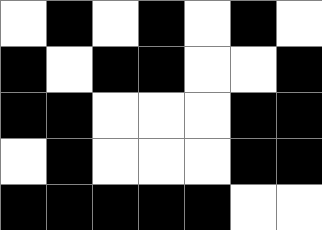[["white", "black", "white", "black", "white", "black", "white"], ["black", "white", "black", "black", "white", "white", "black"], ["black", "black", "white", "white", "white", "black", "black"], ["white", "black", "white", "white", "white", "black", "black"], ["black", "black", "black", "black", "black", "white", "white"]]